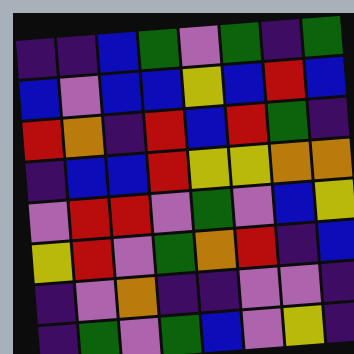[["indigo", "indigo", "blue", "green", "violet", "green", "indigo", "green"], ["blue", "violet", "blue", "blue", "yellow", "blue", "red", "blue"], ["red", "orange", "indigo", "red", "blue", "red", "green", "indigo"], ["indigo", "blue", "blue", "red", "yellow", "yellow", "orange", "orange"], ["violet", "red", "red", "violet", "green", "violet", "blue", "yellow"], ["yellow", "red", "violet", "green", "orange", "red", "indigo", "blue"], ["indigo", "violet", "orange", "indigo", "indigo", "violet", "violet", "indigo"], ["indigo", "green", "violet", "green", "blue", "violet", "yellow", "indigo"]]